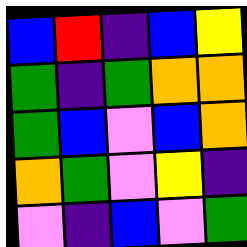[["blue", "red", "indigo", "blue", "yellow"], ["green", "indigo", "green", "orange", "orange"], ["green", "blue", "violet", "blue", "orange"], ["orange", "green", "violet", "yellow", "indigo"], ["violet", "indigo", "blue", "violet", "green"]]